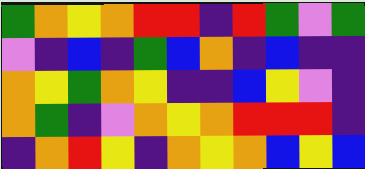[["green", "orange", "yellow", "orange", "red", "red", "indigo", "red", "green", "violet", "green"], ["violet", "indigo", "blue", "indigo", "green", "blue", "orange", "indigo", "blue", "indigo", "indigo"], ["orange", "yellow", "green", "orange", "yellow", "indigo", "indigo", "blue", "yellow", "violet", "indigo"], ["orange", "green", "indigo", "violet", "orange", "yellow", "orange", "red", "red", "red", "indigo"], ["indigo", "orange", "red", "yellow", "indigo", "orange", "yellow", "orange", "blue", "yellow", "blue"]]